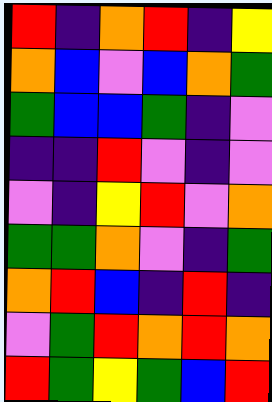[["red", "indigo", "orange", "red", "indigo", "yellow"], ["orange", "blue", "violet", "blue", "orange", "green"], ["green", "blue", "blue", "green", "indigo", "violet"], ["indigo", "indigo", "red", "violet", "indigo", "violet"], ["violet", "indigo", "yellow", "red", "violet", "orange"], ["green", "green", "orange", "violet", "indigo", "green"], ["orange", "red", "blue", "indigo", "red", "indigo"], ["violet", "green", "red", "orange", "red", "orange"], ["red", "green", "yellow", "green", "blue", "red"]]